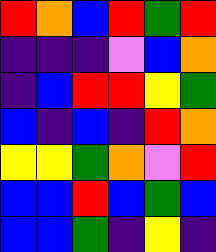[["red", "orange", "blue", "red", "green", "red"], ["indigo", "indigo", "indigo", "violet", "blue", "orange"], ["indigo", "blue", "red", "red", "yellow", "green"], ["blue", "indigo", "blue", "indigo", "red", "orange"], ["yellow", "yellow", "green", "orange", "violet", "red"], ["blue", "blue", "red", "blue", "green", "blue"], ["blue", "blue", "green", "indigo", "yellow", "indigo"]]